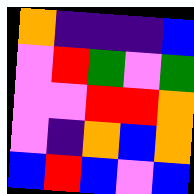[["orange", "indigo", "indigo", "indigo", "blue"], ["violet", "red", "green", "violet", "green"], ["violet", "violet", "red", "red", "orange"], ["violet", "indigo", "orange", "blue", "orange"], ["blue", "red", "blue", "violet", "blue"]]